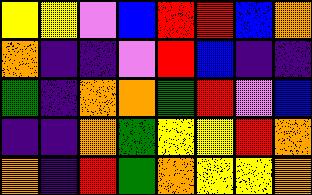[["yellow", "yellow", "violet", "blue", "red", "red", "blue", "orange"], ["orange", "indigo", "indigo", "violet", "red", "blue", "indigo", "indigo"], ["green", "indigo", "orange", "orange", "green", "red", "violet", "blue"], ["indigo", "indigo", "orange", "green", "yellow", "yellow", "red", "orange"], ["orange", "indigo", "red", "green", "orange", "yellow", "yellow", "orange"]]